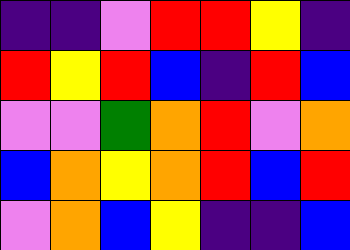[["indigo", "indigo", "violet", "red", "red", "yellow", "indigo"], ["red", "yellow", "red", "blue", "indigo", "red", "blue"], ["violet", "violet", "green", "orange", "red", "violet", "orange"], ["blue", "orange", "yellow", "orange", "red", "blue", "red"], ["violet", "orange", "blue", "yellow", "indigo", "indigo", "blue"]]